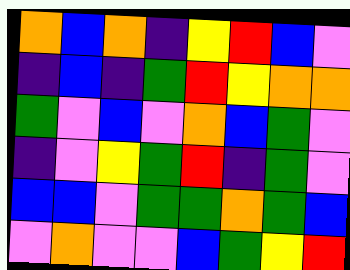[["orange", "blue", "orange", "indigo", "yellow", "red", "blue", "violet"], ["indigo", "blue", "indigo", "green", "red", "yellow", "orange", "orange"], ["green", "violet", "blue", "violet", "orange", "blue", "green", "violet"], ["indigo", "violet", "yellow", "green", "red", "indigo", "green", "violet"], ["blue", "blue", "violet", "green", "green", "orange", "green", "blue"], ["violet", "orange", "violet", "violet", "blue", "green", "yellow", "red"]]